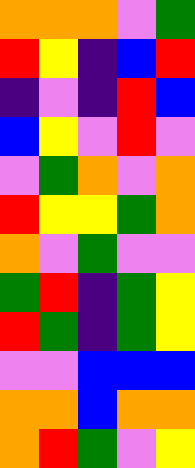[["orange", "orange", "orange", "violet", "green"], ["red", "yellow", "indigo", "blue", "red"], ["indigo", "violet", "indigo", "red", "blue"], ["blue", "yellow", "violet", "red", "violet"], ["violet", "green", "orange", "violet", "orange"], ["red", "yellow", "yellow", "green", "orange"], ["orange", "violet", "green", "violet", "violet"], ["green", "red", "indigo", "green", "yellow"], ["red", "green", "indigo", "green", "yellow"], ["violet", "violet", "blue", "blue", "blue"], ["orange", "orange", "blue", "orange", "orange"], ["orange", "red", "green", "violet", "yellow"]]